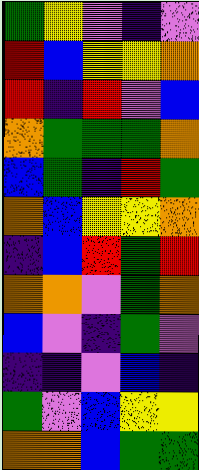[["green", "yellow", "violet", "indigo", "violet"], ["red", "blue", "yellow", "yellow", "orange"], ["red", "indigo", "red", "violet", "blue"], ["orange", "green", "green", "green", "orange"], ["blue", "green", "indigo", "red", "green"], ["orange", "blue", "yellow", "yellow", "orange"], ["indigo", "blue", "red", "green", "red"], ["orange", "orange", "violet", "green", "orange"], ["blue", "violet", "indigo", "green", "violet"], ["indigo", "indigo", "violet", "blue", "indigo"], ["green", "violet", "blue", "yellow", "yellow"], ["orange", "orange", "blue", "green", "green"]]